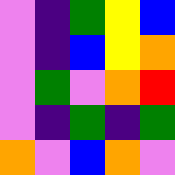[["violet", "indigo", "green", "yellow", "blue"], ["violet", "indigo", "blue", "yellow", "orange"], ["violet", "green", "violet", "orange", "red"], ["violet", "indigo", "green", "indigo", "green"], ["orange", "violet", "blue", "orange", "violet"]]